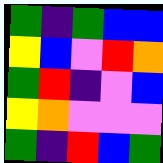[["green", "indigo", "green", "blue", "blue"], ["yellow", "blue", "violet", "red", "orange"], ["green", "red", "indigo", "violet", "blue"], ["yellow", "orange", "violet", "violet", "violet"], ["green", "indigo", "red", "blue", "green"]]